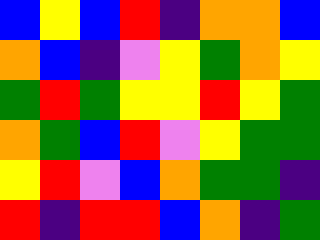[["blue", "yellow", "blue", "red", "indigo", "orange", "orange", "blue"], ["orange", "blue", "indigo", "violet", "yellow", "green", "orange", "yellow"], ["green", "red", "green", "yellow", "yellow", "red", "yellow", "green"], ["orange", "green", "blue", "red", "violet", "yellow", "green", "green"], ["yellow", "red", "violet", "blue", "orange", "green", "green", "indigo"], ["red", "indigo", "red", "red", "blue", "orange", "indigo", "green"]]